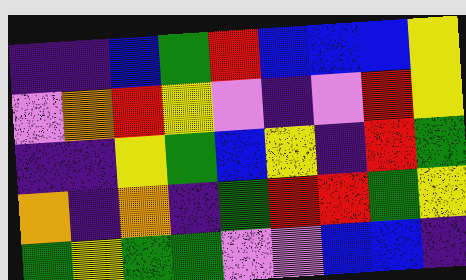[["indigo", "indigo", "blue", "green", "red", "blue", "blue", "blue", "yellow"], ["violet", "orange", "red", "yellow", "violet", "indigo", "violet", "red", "yellow"], ["indigo", "indigo", "yellow", "green", "blue", "yellow", "indigo", "red", "green"], ["orange", "indigo", "orange", "indigo", "green", "red", "red", "green", "yellow"], ["green", "yellow", "green", "green", "violet", "violet", "blue", "blue", "indigo"]]